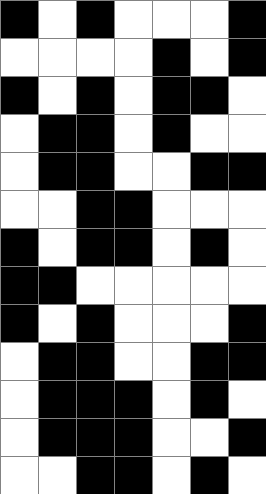[["black", "white", "black", "white", "white", "white", "black"], ["white", "white", "white", "white", "black", "white", "black"], ["black", "white", "black", "white", "black", "black", "white"], ["white", "black", "black", "white", "black", "white", "white"], ["white", "black", "black", "white", "white", "black", "black"], ["white", "white", "black", "black", "white", "white", "white"], ["black", "white", "black", "black", "white", "black", "white"], ["black", "black", "white", "white", "white", "white", "white"], ["black", "white", "black", "white", "white", "white", "black"], ["white", "black", "black", "white", "white", "black", "black"], ["white", "black", "black", "black", "white", "black", "white"], ["white", "black", "black", "black", "white", "white", "black"], ["white", "white", "black", "black", "white", "black", "white"]]